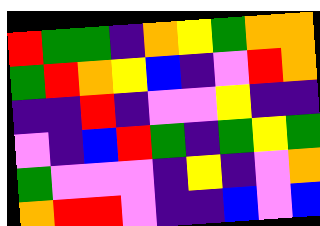[["red", "green", "green", "indigo", "orange", "yellow", "green", "orange", "orange"], ["green", "red", "orange", "yellow", "blue", "indigo", "violet", "red", "orange"], ["indigo", "indigo", "red", "indigo", "violet", "violet", "yellow", "indigo", "indigo"], ["violet", "indigo", "blue", "red", "green", "indigo", "green", "yellow", "green"], ["green", "violet", "violet", "violet", "indigo", "yellow", "indigo", "violet", "orange"], ["orange", "red", "red", "violet", "indigo", "indigo", "blue", "violet", "blue"]]